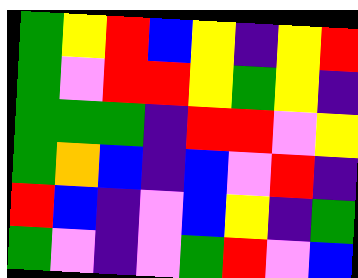[["green", "yellow", "red", "blue", "yellow", "indigo", "yellow", "red"], ["green", "violet", "red", "red", "yellow", "green", "yellow", "indigo"], ["green", "green", "green", "indigo", "red", "red", "violet", "yellow"], ["green", "orange", "blue", "indigo", "blue", "violet", "red", "indigo"], ["red", "blue", "indigo", "violet", "blue", "yellow", "indigo", "green"], ["green", "violet", "indigo", "violet", "green", "red", "violet", "blue"]]